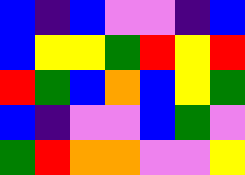[["blue", "indigo", "blue", "violet", "violet", "indigo", "blue"], ["blue", "yellow", "yellow", "green", "red", "yellow", "red"], ["red", "green", "blue", "orange", "blue", "yellow", "green"], ["blue", "indigo", "violet", "violet", "blue", "green", "violet"], ["green", "red", "orange", "orange", "violet", "violet", "yellow"]]